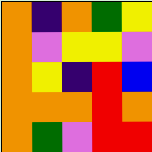[["orange", "indigo", "orange", "green", "yellow"], ["orange", "violet", "yellow", "yellow", "violet"], ["orange", "yellow", "indigo", "red", "blue"], ["orange", "orange", "orange", "red", "orange"], ["orange", "green", "violet", "red", "red"]]